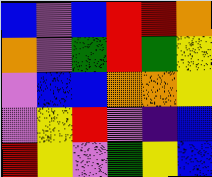[["blue", "violet", "blue", "red", "red", "orange"], ["orange", "violet", "green", "red", "green", "yellow"], ["violet", "blue", "blue", "orange", "orange", "yellow"], ["violet", "yellow", "red", "violet", "indigo", "blue"], ["red", "yellow", "violet", "green", "yellow", "blue"]]